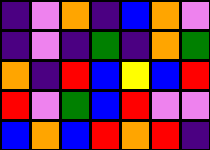[["indigo", "violet", "orange", "indigo", "blue", "orange", "violet"], ["indigo", "violet", "indigo", "green", "indigo", "orange", "green"], ["orange", "indigo", "red", "blue", "yellow", "blue", "red"], ["red", "violet", "green", "blue", "red", "violet", "violet"], ["blue", "orange", "blue", "red", "orange", "red", "indigo"]]